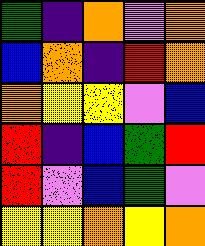[["green", "indigo", "orange", "violet", "orange"], ["blue", "orange", "indigo", "red", "orange"], ["orange", "yellow", "yellow", "violet", "blue"], ["red", "indigo", "blue", "green", "red"], ["red", "violet", "blue", "green", "violet"], ["yellow", "yellow", "orange", "yellow", "orange"]]